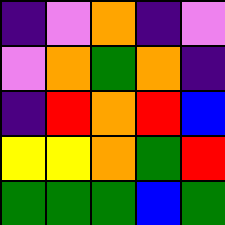[["indigo", "violet", "orange", "indigo", "violet"], ["violet", "orange", "green", "orange", "indigo"], ["indigo", "red", "orange", "red", "blue"], ["yellow", "yellow", "orange", "green", "red"], ["green", "green", "green", "blue", "green"]]